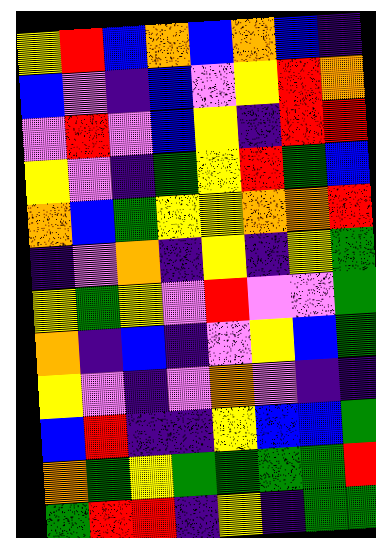[["yellow", "red", "blue", "orange", "blue", "orange", "blue", "indigo"], ["blue", "violet", "indigo", "blue", "violet", "yellow", "red", "orange"], ["violet", "red", "violet", "blue", "yellow", "indigo", "red", "red"], ["yellow", "violet", "indigo", "green", "yellow", "red", "green", "blue"], ["orange", "blue", "green", "yellow", "yellow", "orange", "orange", "red"], ["indigo", "violet", "orange", "indigo", "yellow", "indigo", "yellow", "green"], ["yellow", "green", "yellow", "violet", "red", "violet", "violet", "green"], ["orange", "indigo", "blue", "indigo", "violet", "yellow", "blue", "green"], ["yellow", "violet", "indigo", "violet", "orange", "violet", "indigo", "indigo"], ["blue", "red", "indigo", "indigo", "yellow", "blue", "blue", "green"], ["orange", "green", "yellow", "green", "green", "green", "green", "red"], ["green", "red", "red", "indigo", "yellow", "indigo", "green", "green"]]